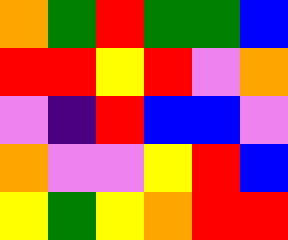[["orange", "green", "red", "green", "green", "blue"], ["red", "red", "yellow", "red", "violet", "orange"], ["violet", "indigo", "red", "blue", "blue", "violet"], ["orange", "violet", "violet", "yellow", "red", "blue"], ["yellow", "green", "yellow", "orange", "red", "red"]]